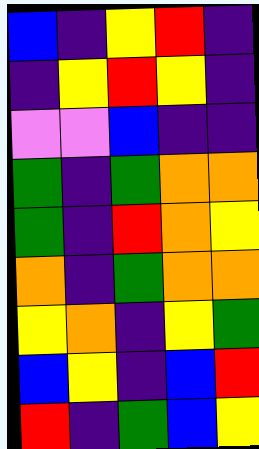[["blue", "indigo", "yellow", "red", "indigo"], ["indigo", "yellow", "red", "yellow", "indigo"], ["violet", "violet", "blue", "indigo", "indigo"], ["green", "indigo", "green", "orange", "orange"], ["green", "indigo", "red", "orange", "yellow"], ["orange", "indigo", "green", "orange", "orange"], ["yellow", "orange", "indigo", "yellow", "green"], ["blue", "yellow", "indigo", "blue", "red"], ["red", "indigo", "green", "blue", "yellow"]]